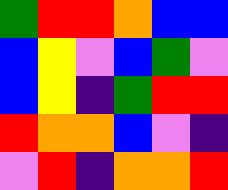[["green", "red", "red", "orange", "blue", "blue"], ["blue", "yellow", "violet", "blue", "green", "violet"], ["blue", "yellow", "indigo", "green", "red", "red"], ["red", "orange", "orange", "blue", "violet", "indigo"], ["violet", "red", "indigo", "orange", "orange", "red"]]